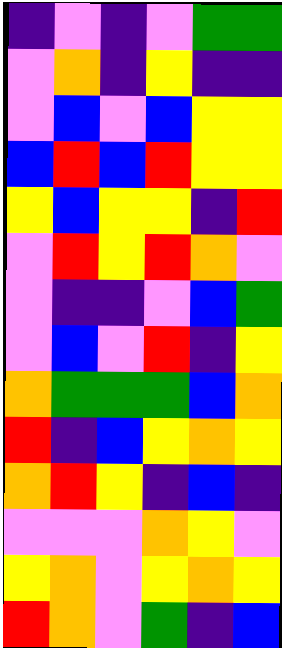[["indigo", "violet", "indigo", "violet", "green", "green"], ["violet", "orange", "indigo", "yellow", "indigo", "indigo"], ["violet", "blue", "violet", "blue", "yellow", "yellow"], ["blue", "red", "blue", "red", "yellow", "yellow"], ["yellow", "blue", "yellow", "yellow", "indigo", "red"], ["violet", "red", "yellow", "red", "orange", "violet"], ["violet", "indigo", "indigo", "violet", "blue", "green"], ["violet", "blue", "violet", "red", "indigo", "yellow"], ["orange", "green", "green", "green", "blue", "orange"], ["red", "indigo", "blue", "yellow", "orange", "yellow"], ["orange", "red", "yellow", "indigo", "blue", "indigo"], ["violet", "violet", "violet", "orange", "yellow", "violet"], ["yellow", "orange", "violet", "yellow", "orange", "yellow"], ["red", "orange", "violet", "green", "indigo", "blue"]]